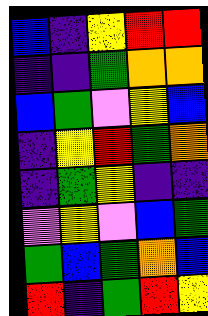[["blue", "indigo", "yellow", "red", "red"], ["indigo", "indigo", "green", "orange", "orange"], ["blue", "green", "violet", "yellow", "blue"], ["indigo", "yellow", "red", "green", "orange"], ["indigo", "green", "yellow", "indigo", "indigo"], ["violet", "yellow", "violet", "blue", "green"], ["green", "blue", "green", "orange", "blue"], ["red", "indigo", "green", "red", "yellow"]]